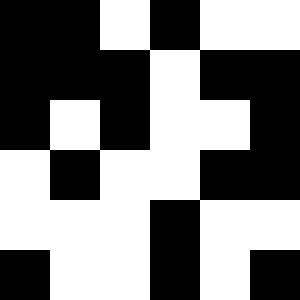[["black", "black", "white", "black", "white", "white"], ["black", "black", "black", "white", "black", "black"], ["black", "white", "black", "white", "white", "black"], ["white", "black", "white", "white", "black", "black"], ["white", "white", "white", "black", "white", "white"], ["black", "white", "white", "black", "white", "black"]]